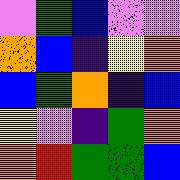[["violet", "green", "blue", "violet", "violet"], ["orange", "blue", "indigo", "yellow", "orange"], ["blue", "green", "orange", "indigo", "blue"], ["yellow", "violet", "indigo", "green", "orange"], ["orange", "red", "green", "green", "blue"]]